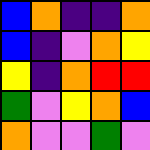[["blue", "orange", "indigo", "indigo", "orange"], ["blue", "indigo", "violet", "orange", "yellow"], ["yellow", "indigo", "orange", "red", "red"], ["green", "violet", "yellow", "orange", "blue"], ["orange", "violet", "violet", "green", "violet"]]